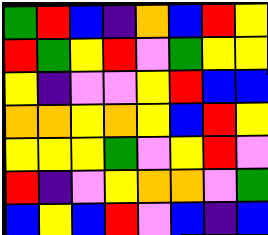[["green", "red", "blue", "indigo", "orange", "blue", "red", "yellow"], ["red", "green", "yellow", "red", "violet", "green", "yellow", "yellow"], ["yellow", "indigo", "violet", "violet", "yellow", "red", "blue", "blue"], ["orange", "orange", "yellow", "orange", "yellow", "blue", "red", "yellow"], ["yellow", "yellow", "yellow", "green", "violet", "yellow", "red", "violet"], ["red", "indigo", "violet", "yellow", "orange", "orange", "violet", "green"], ["blue", "yellow", "blue", "red", "violet", "blue", "indigo", "blue"]]